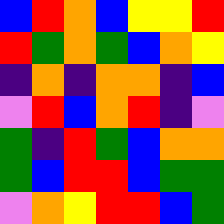[["blue", "red", "orange", "blue", "yellow", "yellow", "red"], ["red", "green", "orange", "green", "blue", "orange", "yellow"], ["indigo", "orange", "indigo", "orange", "orange", "indigo", "blue"], ["violet", "red", "blue", "orange", "red", "indigo", "violet"], ["green", "indigo", "red", "green", "blue", "orange", "orange"], ["green", "blue", "red", "red", "blue", "green", "green"], ["violet", "orange", "yellow", "red", "red", "blue", "green"]]